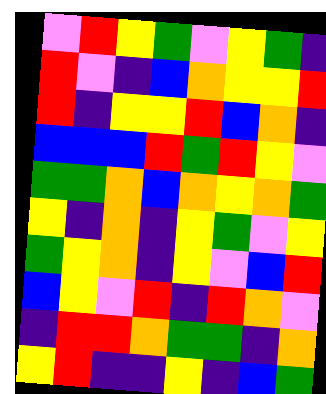[["violet", "red", "yellow", "green", "violet", "yellow", "green", "indigo"], ["red", "violet", "indigo", "blue", "orange", "yellow", "yellow", "red"], ["red", "indigo", "yellow", "yellow", "red", "blue", "orange", "indigo"], ["blue", "blue", "blue", "red", "green", "red", "yellow", "violet"], ["green", "green", "orange", "blue", "orange", "yellow", "orange", "green"], ["yellow", "indigo", "orange", "indigo", "yellow", "green", "violet", "yellow"], ["green", "yellow", "orange", "indigo", "yellow", "violet", "blue", "red"], ["blue", "yellow", "violet", "red", "indigo", "red", "orange", "violet"], ["indigo", "red", "red", "orange", "green", "green", "indigo", "orange"], ["yellow", "red", "indigo", "indigo", "yellow", "indigo", "blue", "green"]]